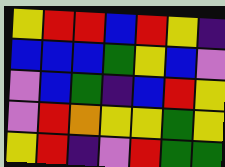[["yellow", "red", "red", "blue", "red", "yellow", "indigo"], ["blue", "blue", "blue", "green", "yellow", "blue", "violet"], ["violet", "blue", "green", "indigo", "blue", "red", "yellow"], ["violet", "red", "orange", "yellow", "yellow", "green", "yellow"], ["yellow", "red", "indigo", "violet", "red", "green", "green"]]